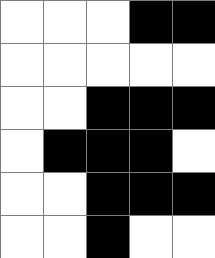[["white", "white", "white", "black", "black"], ["white", "white", "white", "white", "white"], ["white", "white", "black", "black", "black"], ["white", "black", "black", "black", "white"], ["white", "white", "black", "black", "black"], ["white", "white", "black", "white", "white"]]